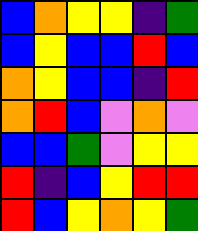[["blue", "orange", "yellow", "yellow", "indigo", "green"], ["blue", "yellow", "blue", "blue", "red", "blue"], ["orange", "yellow", "blue", "blue", "indigo", "red"], ["orange", "red", "blue", "violet", "orange", "violet"], ["blue", "blue", "green", "violet", "yellow", "yellow"], ["red", "indigo", "blue", "yellow", "red", "red"], ["red", "blue", "yellow", "orange", "yellow", "green"]]